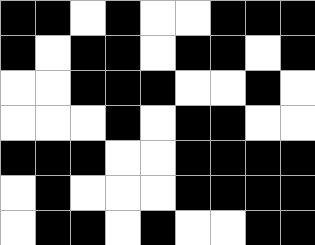[["black", "black", "white", "black", "white", "white", "black", "black", "black"], ["black", "white", "black", "black", "white", "black", "black", "white", "black"], ["white", "white", "black", "black", "black", "white", "white", "black", "white"], ["white", "white", "white", "black", "white", "black", "black", "white", "white"], ["black", "black", "black", "white", "white", "black", "black", "black", "black"], ["white", "black", "white", "white", "white", "black", "black", "black", "black"], ["white", "black", "black", "white", "black", "white", "white", "black", "black"]]